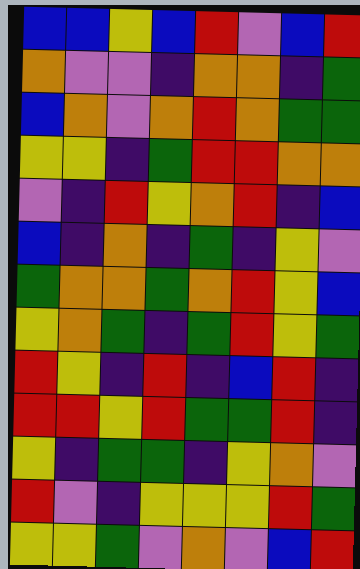[["blue", "blue", "yellow", "blue", "red", "violet", "blue", "red"], ["orange", "violet", "violet", "indigo", "orange", "orange", "indigo", "green"], ["blue", "orange", "violet", "orange", "red", "orange", "green", "green"], ["yellow", "yellow", "indigo", "green", "red", "red", "orange", "orange"], ["violet", "indigo", "red", "yellow", "orange", "red", "indigo", "blue"], ["blue", "indigo", "orange", "indigo", "green", "indigo", "yellow", "violet"], ["green", "orange", "orange", "green", "orange", "red", "yellow", "blue"], ["yellow", "orange", "green", "indigo", "green", "red", "yellow", "green"], ["red", "yellow", "indigo", "red", "indigo", "blue", "red", "indigo"], ["red", "red", "yellow", "red", "green", "green", "red", "indigo"], ["yellow", "indigo", "green", "green", "indigo", "yellow", "orange", "violet"], ["red", "violet", "indigo", "yellow", "yellow", "yellow", "red", "green"], ["yellow", "yellow", "green", "violet", "orange", "violet", "blue", "red"]]